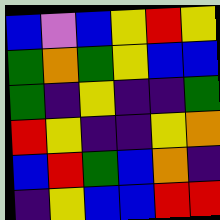[["blue", "violet", "blue", "yellow", "red", "yellow"], ["green", "orange", "green", "yellow", "blue", "blue"], ["green", "indigo", "yellow", "indigo", "indigo", "green"], ["red", "yellow", "indigo", "indigo", "yellow", "orange"], ["blue", "red", "green", "blue", "orange", "indigo"], ["indigo", "yellow", "blue", "blue", "red", "red"]]